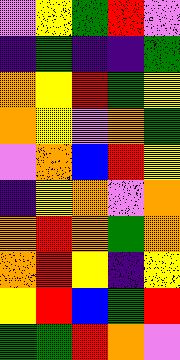[["violet", "yellow", "green", "red", "violet"], ["indigo", "green", "indigo", "indigo", "green"], ["orange", "yellow", "red", "green", "yellow"], ["orange", "yellow", "violet", "orange", "green"], ["violet", "orange", "blue", "red", "yellow"], ["indigo", "yellow", "orange", "violet", "orange"], ["orange", "red", "orange", "green", "orange"], ["orange", "red", "yellow", "indigo", "yellow"], ["yellow", "red", "blue", "green", "red"], ["green", "green", "red", "orange", "violet"]]